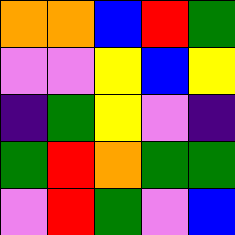[["orange", "orange", "blue", "red", "green"], ["violet", "violet", "yellow", "blue", "yellow"], ["indigo", "green", "yellow", "violet", "indigo"], ["green", "red", "orange", "green", "green"], ["violet", "red", "green", "violet", "blue"]]